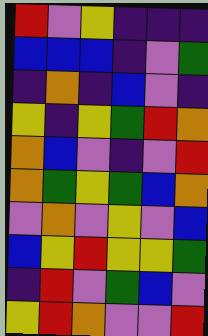[["red", "violet", "yellow", "indigo", "indigo", "indigo"], ["blue", "blue", "blue", "indigo", "violet", "green"], ["indigo", "orange", "indigo", "blue", "violet", "indigo"], ["yellow", "indigo", "yellow", "green", "red", "orange"], ["orange", "blue", "violet", "indigo", "violet", "red"], ["orange", "green", "yellow", "green", "blue", "orange"], ["violet", "orange", "violet", "yellow", "violet", "blue"], ["blue", "yellow", "red", "yellow", "yellow", "green"], ["indigo", "red", "violet", "green", "blue", "violet"], ["yellow", "red", "orange", "violet", "violet", "red"]]